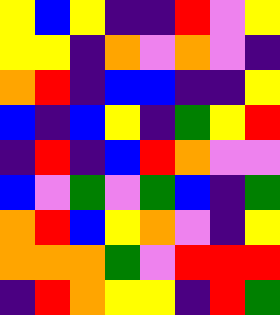[["yellow", "blue", "yellow", "indigo", "indigo", "red", "violet", "yellow"], ["yellow", "yellow", "indigo", "orange", "violet", "orange", "violet", "indigo"], ["orange", "red", "indigo", "blue", "blue", "indigo", "indigo", "yellow"], ["blue", "indigo", "blue", "yellow", "indigo", "green", "yellow", "red"], ["indigo", "red", "indigo", "blue", "red", "orange", "violet", "violet"], ["blue", "violet", "green", "violet", "green", "blue", "indigo", "green"], ["orange", "red", "blue", "yellow", "orange", "violet", "indigo", "yellow"], ["orange", "orange", "orange", "green", "violet", "red", "red", "red"], ["indigo", "red", "orange", "yellow", "yellow", "indigo", "red", "green"]]